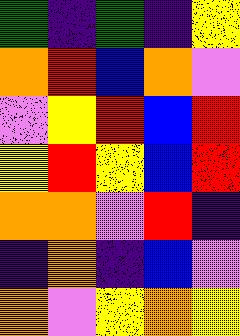[["green", "indigo", "green", "indigo", "yellow"], ["orange", "red", "blue", "orange", "violet"], ["violet", "yellow", "red", "blue", "red"], ["yellow", "red", "yellow", "blue", "red"], ["orange", "orange", "violet", "red", "indigo"], ["indigo", "orange", "indigo", "blue", "violet"], ["orange", "violet", "yellow", "orange", "yellow"]]